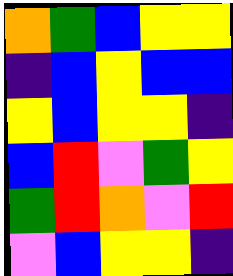[["orange", "green", "blue", "yellow", "yellow"], ["indigo", "blue", "yellow", "blue", "blue"], ["yellow", "blue", "yellow", "yellow", "indigo"], ["blue", "red", "violet", "green", "yellow"], ["green", "red", "orange", "violet", "red"], ["violet", "blue", "yellow", "yellow", "indigo"]]